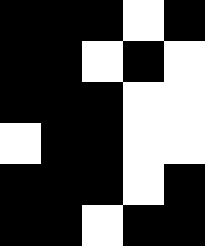[["black", "black", "black", "white", "black"], ["black", "black", "white", "black", "white"], ["black", "black", "black", "white", "white"], ["white", "black", "black", "white", "white"], ["black", "black", "black", "white", "black"], ["black", "black", "white", "black", "black"]]